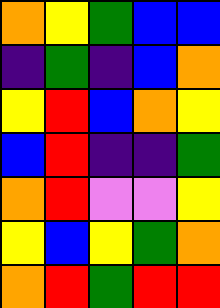[["orange", "yellow", "green", "blue", "blue"], ["indigo", "green", "indigo", "blue", "orange"], ["yellow", "red", "blue", "orange", "yellow"], ["blue", "red", "indigo", "indigo", "green"], ["orange", "red", "violet", "violet", "yellow"], ["yellow", "blue", "yellow", "green", "orange"], ["orange", "red", "green", "red", "red"]]